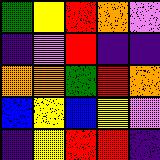[["green", "yellow", "red", "orange", "violet"], ["indigo", "violet", "red", "indigo", "indigo"], ["orange", "orange", "green", "red", "orange"], ["blue", "yellow", "blue", "yellow", "violet"], ["indigo", "yellow", "red", "red", "indigo"]]